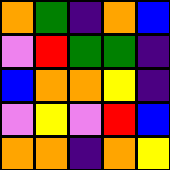[["orange", "green", "indigo", "orange", "blue"], ["violet", "red", "green", "green", "indigo"], ["blue", "orange", "orange", "yellow", "indigo"], ["violet", "yellow", "violet", "red", "blue"], ["orange", "orange", "indigo", "orange", "yellow"]]